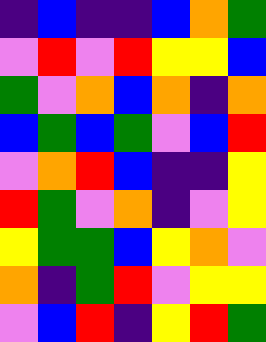[["indigo", "blue", "indigo", "indigo", "blue", "orange", "green"], ["violet", "red", "violet", "red", "yellow", "yellow", "blue"], ["green", "violet", "orange", "blue", "orange", "indigo", "orange"], ["blue", "green", "blue", "green", "violet", "blue", "red"], ["violet", "orange", "red", "blue", "indigo", "indigo", "yellow"], ["red", "green", "violet", "orange", "indigo", "violet", "yellow"], ["yellow", "green", "green", "blue", "yellow", "orange", "violet"], ["orange", "indigo", "green", "red", "violet", "yellow", "yellow"], ["violet", "blue", "red", "indigo", "yellow", "red", "green"]]